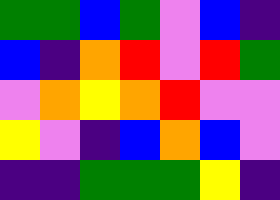[["green", "green", "blue", "green", "violet", "blue", "indigo"], ["blue", "indigo", "orange", "red", "violet", "red", "green"], ["violet", "orange", "yellow", "orange", "red", "violet", "violet"], ["yellow", "violet", "indigo", "blue", "orange", "blue", "violet"], ["indigo", "indigo", "green", "green", "green", "yellow", "indigo"]]